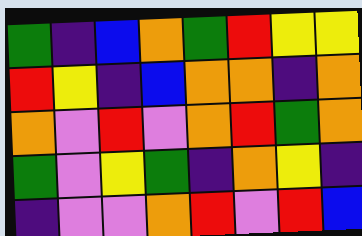[["green", "indigo", "blue", "orange", "green", "red", "yellow", "yellow"], ["red", "yellow", "indigo", "blue", "orange", "orange", "indigo", "orange"], ["orange", "violet", "red", "violet", "orange", "red", "green", "orange"], ["green", "violet", "yellow", "green", "indigo", "orange", "yellow", "indigo"], ["indigo", "violet", "violet", "orange", "red", "violet", "red", "blue"]]